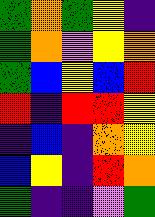[["green", "orange", "green", "yellow", "indigo"], ["green", "orange", "violet", "yellow", "orange"], ["green", "blue", "yellow", "blue", "red"], ["red", "indigo", "red", "red", "yellow"], ["indigo", "blue", "indigo", "orange", "yellow"], ["blue", "yellow", "indigo", "red", "orange"], ["green", "indigo", "indigo", "violet", "green"]]